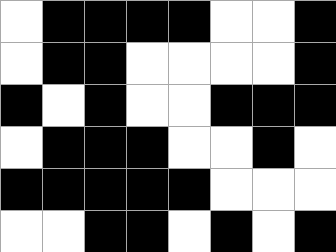[["white", "black", "black", "black", "black", "white", "white", "black"], ["white", "black", "black", "white", "white", "white", "white", "black"], ["black", "white", "black", "white", "white", "black", "black", "black"], ["white", "black", "black", "black", "white", "white", "black", "white"], ["black", "black", "black", "black", "black", "white", "white", "white"], ["white", "white", "black", "black", "white", "black", "white", "black"]]